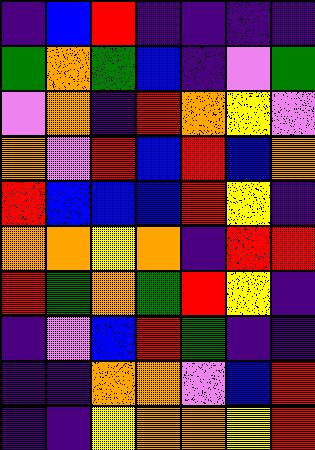[["indigo", "blue", "red", "indigo", "indigo", "indigo", "indigo"], ["green", "orange", "green", "blue", "indigo", "violet", "green"], ["violet", "orange", "indigo", "red", "orange", "yellow", "violet"], ["orange", "violet", "red", "blue", "red", "blue", "orange"], ["red", "blue", "blue", "blue", "red", "yellow", "indigo"], ["orange", "orange", "yellow", "orange", "indigo", "red", "red"], ["red", "green", "orange", "green", "red", "yellow", "indigo"], ["indigo", "violet", "blue", "red", "green", "indigo", "indigo"], ["indigo", "indigo", "orange", "orange", "violet", "blue", "red"], ["indigo", "indigo", "yellow", "orange", "orange", "yellow", "red"]]